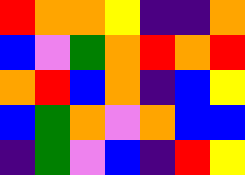[["red", "orange", "orange", "yellow", "indigo", "indigo", "orange"], ["blue", "violet", "green", "orange", "red", "orange", "red"], ["orange", "red", "blue", "orange", "indigo", "blue", "yellow"], ["blue", "green", "orange", "violet", "orange", "blue", "blue"], ["indigo", "green", "violet", "blue", "indigo", "red", "yellow"]]